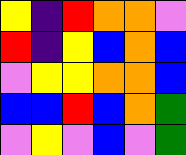[["yellow", "indigo", "red", "orange", "orange", "violet"], ["red", "indigo", "yellow", "blue", "orange", "blue"], ["violet", "yellow", "yellow", "orange", "orange", "blue"], ["blue", "blue", "red", "blue", "orange", "green"], ["violet", "yellow", "violet", "blue", "violet", "green"]]